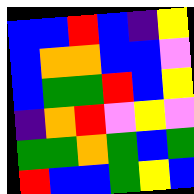[["blue", "blue", "red", "blue", "indigo", "yellow"], ["blue", "orange", "orange", "blue", "blue", "violet"], ["blue", "green", "green", "red", "blue", "yellow"], ["indigo", "orange", "red", "violet", "yellow", "violet"], ["green", "green", "orange", "green", "blue", "green"], ["red", "blue", "blue", "green", "yellow", "blue"]]